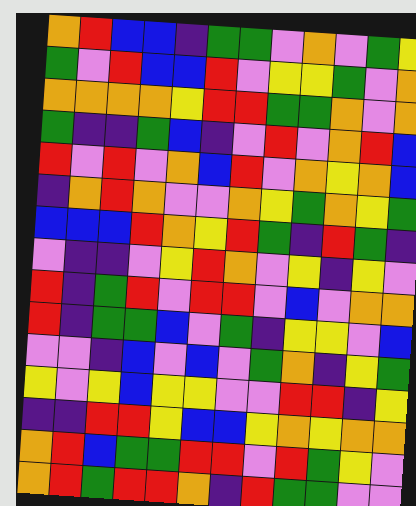[["orange", "red", "blue", "blue", "indigo", "green", "green", "violet", "orange", "violet", "green", "yellow"], ["green", "violet", "red", "blue", "blue", "red", "violet", "yellow", "yellow", "green", "violet", "orange"], ["orange", "orange", "orange", "orange", "yellow", "red", "red", "green", "green", "orange", "violet", "orange"], ["green", "indigo", "indigo", "green", "blue", "indigo", "violet", "red", "violet", "orange", "red", "blue"], ["red", "violet", "red", "violet", "orange", "blue", "red", "violet", "orange", "yellow", "orange", "blue"], ["indigo", "orange", "red", "orange", "violet", "violet", "orange", "yellow", "green", "orange", "yellow", "green"], ["blue", "blue", "blue", "red", "orange", "yellow", "red", "green", "indigo", "red", "green", "indigo"], ["violet", "indigo", "indigo", "violet", "yellow", "red", "orange", "violet", "yellow", "indigo", "yellow", "violet"], ["red", "indigo", "green", "red", "violet", "red", "red", "violet", "blue", "violet", "orange", "orange"], ["red", "indigo", "green", "green", "blue", "violet", "green", "indigo", "yellow", "yellow", "violet", "blue"], ["violet", "violet", "indigo", "blue", "violet", "blue", "violet", "green", "orange", "indigo", "yellow", "green"], ["yellow", "violet", "yellow", "blue", "yellow", "yellow", "violet", "violet", "red", "red", "indigo", "yellow"], ["indigo", "indigo", "red", "red", "yellow", "blue", "blue", "yellow", "orange", "yellow", "orange", "orange"], ["orange", "red", "blue", "green", "green", "red", "red", "violet", "red", "green", "yellow", "violet"], ["orange", "red", "green", "red", "red", "orange", "indigo", "red", "green", "green", "violet", "violet"]]